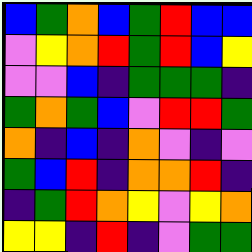[["blue", "green", "orange", "blue", "green", "red", "blue", "blue"], ["violet", "yellow", "orange", "red", "green", "red", "blue", "yellow"], ["violet", "violet", "blue", "indigo", "green", "green", "green", "indigo"], ["green", "orange", "green", "blue", "violet", "red", "red", "green"], ["orange", "indigo", "blue", "indigo", "orange", "violet", "indigo", "violet"], ["green", "blue", "red", "indigo", "orange", "orange", "red", "indigo"], ["indigo", "green", "red", "orange", "yellow", "violet", "yellow", "orange"], ["yellow", "yellow", "indigo", "red", "indigo", "violet", "green", "green"]]